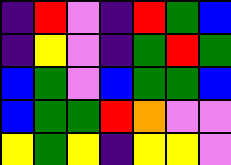[["indigo", "red", "violet", "indigo", "red", "green", "blue"], ["indigo", "yellow", "violet", "indigo", "green", "red", "green"], ["blue", "green", "violet", "blue", "green", "green", "blue"], ["blue", "green", "green", "red", "orange", "violet", "violet"], ["yellow", "green", "yellow", "indigo", "yellow", "yellow", "violet"]]